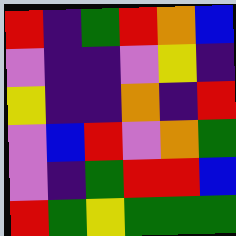[["red", "indigo", "green", "red", "orange", "blue"], ["violet", "indigo", "indigo", "violet", "yellow", "indigo"], ["yellow", "indigo", "indigo", "orange", "indigo", "red"], ["violet", "blue", "red", "violet", "orange", "green"], ["violet", "indigo", "green", "red", "red", "blue"], ["red", "green", "yellow", "green", "green", "green"]]